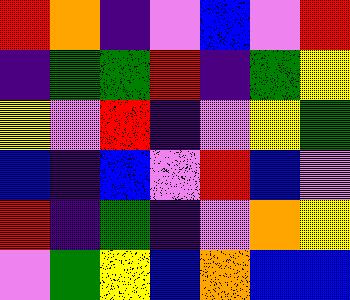[["red", "orange", "indigo", "violet", "blue", "violet", "red"], ["indigo", "green", "green", "red", "indigo", "green", "yellow"], ["yellow", "violet", "red", "indigo", "violet", "yellow", "green"], ["blue", "indigo", "blue", "violet", "red", "blue", "violet"], ["red", "indigo", "green", "indigo", "violet", "orange", "yellow"], ["violet", "green", "yellow", "blue", "orange", "blue", "blue"]]